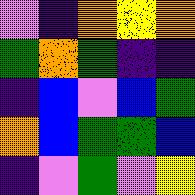[["violet", "indigo", "orange", "yellow", "orange"], ["green", "orange", "green", "indigo", "indigo"], ["indigo", "blue", "violet", "blue", "green"], ["orange", "blue", "green", "green", "blue"], ["indigo", "violet", "green", "violet", "yellow"]]